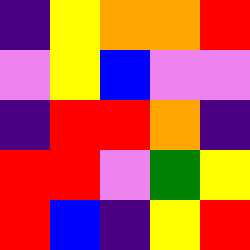[["indigo", "yellow", "orange", "orange", "red"], ["violet", "yellow", "blue", "violet", "violet"], ["indigo", "red", "red", "orange", "indigo"], ["red", "red", "violet", "green", "yellow"], ["red", "blue", "indigo", "yellow", "red"]]